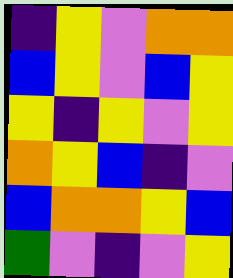[["indigo", "yellow", "violet", "orange", "orange"], ["blue", "yellow", "violet", "blue", "yellow"], ["yellow", "indigo", "yellow", "violet", "yellow"], ["orange", "yellow", "blue", "indigo", "violet"], ["blue", "orange", "orange", "yellow", "blue"], ["green", "violet", "indigo", "violet", "yellow"]]